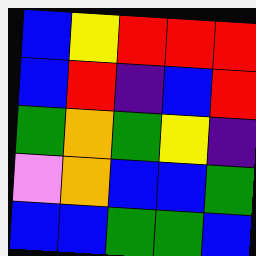[["blue", "yellow", "red", "red", "red"], ["blue", "red", "indigo", "blue", "red"], ["green", "orange", "green", "yellow", "indigo"], ["violet", "orange", "blue", "blue", "green"], ["blue", "blue", "green", "green", "blue"]]